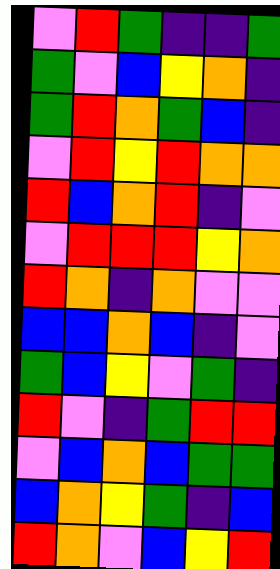[["violet", "red", "green", "indigo", "indigo", "green"], ["green", "violet", "blue", "yellow", "orange", "indigo"], ["green", "red", "orange", "green", "blue", "indigo"], ["violet", "red", "yellow", "red", "orange", "orange"], ["red", "blue", "orange", "red", "indigo", "violet"], ["violet", "red", "red", "red", "yellow", "orange"], ["red", "orange", "indigo", "orange", "violet", "violet"], ["blue", "blue", "orange", "blue", "indigo", "violet"], ["green", "blue", "yellow", "violet", "green", "indigo"], ["red", "violet", "indigo", "green", "red", "red"], ["violet", "blue", "orange", "blue", "green", "green"], ["blue", "orange", "yellow", "green", "indigo", "blue"], ["red", "orange", "violet", "blue", "yellow", "red"]]